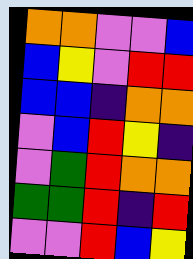[["orange", "orange", "violet", "violet", "blue"], ["blue", "yellow", "violet", "red", "red"], ["blue", "blue", "indigo", "orange", "orange"], ["violet", "blue", "red", "yellow", "indigo"], ["violet", "green", "red", "orange", "orange"], ["green", "green", "red", "indigo", "red"], ["violet", "violet", "red", "blue", "yellow"]]